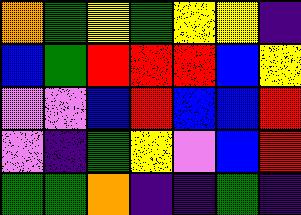[["orange", "green", "yellow", "green", "yellow", "yellow", "indigo"], ["blue", "green", "red", "red", "red", "blue", "yellow"], ["violet", "violet", "blue", "red", "blue", "blue", "red"], ["violet", "indigo", "green", "yellow", "violet", "blue", "red"], ["green", "green", "orange", "indigo", "indigo", "green", "indigo"]]